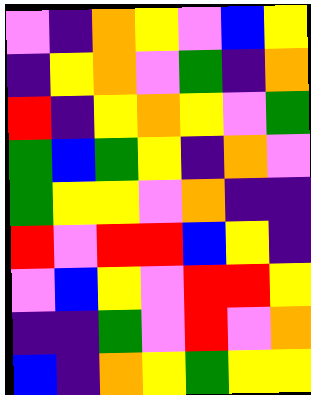[["violet", "indigo", "orange", "yellow", "violet", "blue", "yellow"], ["indigo", "yellow", "orange", "violet", "green", "indigo", "orange"], ["red", "indigo", "yellow", "orange", "yellow", "violet", "green"], ["green", "blue", "green", "yellow", "indigo", "orange", "violet"], ["green", "yellow", "yellow", "violet", "orange", "indigo", "indigo"], ["red", "violet", "red", "red", "blue", "yellow", "indigo"], ["violet", "blue", "yellow", "violet", "red", "red", "yellow"], ["indigo", "indigo", "green", "violet", "red", "violet", "orange"], ["blue", "indigo", "orange", "yellow", "green", "yellow", "yellow"]]